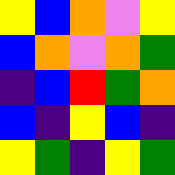[["yellow", "blue", "orange", "violet", "yellow"], ["blue", "orange", "violet", "orange", "green"], ["indigo", "blue", "red", "green", "orange"], ["blue", "indigo", "yellow", "blue", "indigo"], ["yellow", "green", "indigo", "yellow", "green"]]